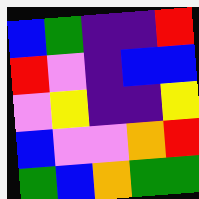[["blue", "green", "indigo", "indigo", "red"], ["red", "violet", "indigo", "blue", "blue"], ["violet", "yellow", "indigo", "indigo", "yellow"], ["blue", "violet", "violet", "orange", "red"], ["green", "blue", "orange", "green", "green"]]